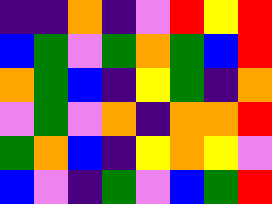[["indigo", "indigo", "orange", "indigo", "violet", "red", "yellow", "red"], ["blue", "green", "violet", "green", "orange", "green", "blue", "red"], ["orange", "green", "blue", "indigo", "yellow", "green", "indigo", "orange"], ["violet", "green", "violet", "orange", "indigo", "orange", "orange", "red"], ["green", "orange", "blue", "indigo", "yellow", "orange", "yellow", "violet"], ["blue", "violet", "indigo", "green", "violet", "blue", "green", "red"]]